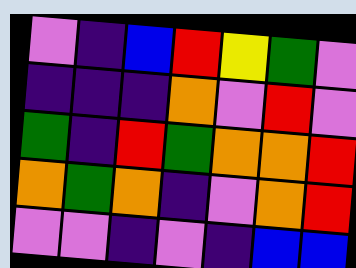[["violet", "indigo", "blue", "red", "yellow", "green", "violet"], ["indigo", "indigo", "indigo", "orange", "violet", "red", "violet"], ["green", "indigo", "red", "green", "orange", "orange", "red"], ["orange", "green", "orange", "indigo", "violet", "orange", "red"], ["violet", "violet", "indigo", "violet", "indigo", "blue", "blue"]]